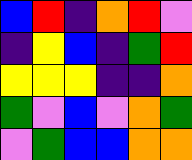[["blue", "red", "indigo", "orange", "red", "violet"], ["indigo", "yellow", "blue", "indigo", "green", "red"], ["yellow", "yellow", "yellow", "indigo", "indigo", "orange"], ["green", "violet", "blue", "violet", "orange", "green"], ["violet", "green", "blue", "blue", "orange", "orange"]]